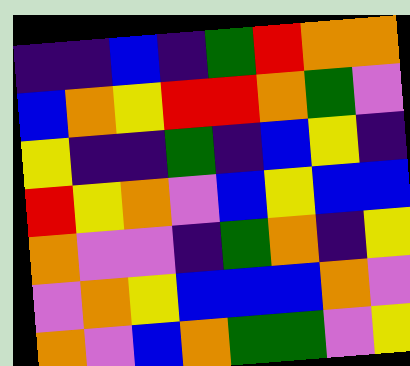[["indigo", "indigo", "blue", "indigo", "green", "red", "orange", "orange"], ["blue", "orange", "yellow", "red", "red", "orange", "green", "violet"], ["yellow", "indigo", "indigo", "green", "indigo", "blue", "yellow", "indigo"], ["red", "yellow", "orange", "violet", "blue", "yellow", "blue", "blue"], ["orange", "violet", "violet", "indigo", "green", "orange", "indigo", "yellow"], ["violet", "orange", "yellow", "blue", "blue", "blue", "orange", "violet"], ["orange", "violet", "blue", "orange", "green", "green", "violet", "yellow"]]